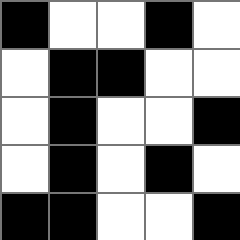[["black", "white", "white", "black", "white"], ["white", "black", "black", "white", "white"], ["white", "black", "white", "white", "black"], ["white", "black", "white", "black", "white"], ["black", "black", "white", "white", "black"]]